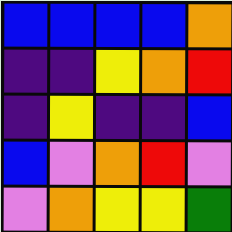[["blue", "blue", "blue", "blue", "orange"], ["indigo", "indigo", "yellow", "orange", "red"], ["indigo", "yellow", "indigo", "indigo", "blue"], ["blue", "violet", "orange", "red", "violet"], ["violet", "orange", "yellow", "yellow", "green"]]